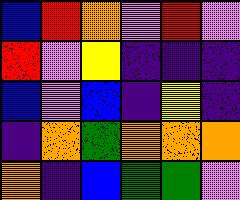[["blue", "red", "orange", "violet", "red", "violet"], ["red", "violet", "yellow", "indigo", "indigo", "indigo"], ["blue", "violet", "blue", "indigo", "yellow", "indigo"], ["indigo", "orange", "green", "orange", "orange", "orange"], ["orange", "indigo", "blue", "green", "green", "violet"]]